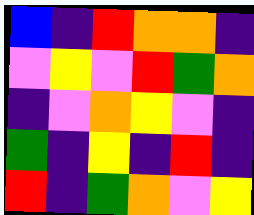[["blue", "indigo", "red", "orange", "orange", "indigo"], ["violet", "yellow", "violet", "red", "green", "orange"], ["indigo", "violet", "orange", "yellow", "violet", "indigo"], ["green", "indigo", "yellow", "indigo", "red", "indigo"], ["red", "indigo", "green", "orange", "violet", "yellow"]]